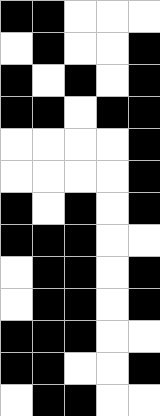[["black", "black", "white", "white", "white"], ["white", "black", "white", "white", "black"], ["black", "white", "black", "white", "black"], ["black", "black", "white", "black", "black"], ["white", "white", "white", "white", "black"], ["white", "white", "white", "white", "black"], ["black", "white", "black", "white", "black"], ["black", "black", "black", "white", "white"], ["white", "black", "black", "white", "black"], ["white", "black", "black", "white", "black"], ["black", "black", "black", "white", "white"], ["black", "black", "white", "white", "black"], ["white", "black", "black", "white", "white"]]